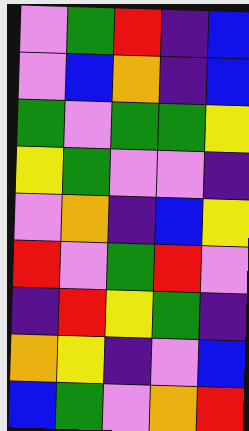[["violet", "green", "red", "indigo", "blue"], ["violet", "blue", "orange", "indigo", "blue"], ["green", "violet", "green", "green", "yellow"], ["yellow", "green", "violet", "violet", "indigo"], ["violet", "orange", "indigo", "blue", "yellow"], ["red", "violet", "green", "red", "violet"], ["indigo", "red", "yellow", "green", "indigo"], ["orange", "yellow", "indigo", "violet", "blue"], ["blue", "green", "violet", "orange", "red"]]